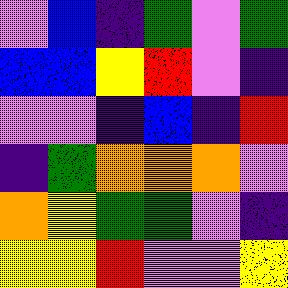[["violet", "blue", "indigo", "green", "violet", "green"], ["blue", "blue", "yellow", "red", "violet", "indigo"], ["violet", "violet", "indigo", "blue", "indigo", "red"], ["indigo", "green", "orange", "orange", "orange", "violet"], ["orange", "yellow", "green", "green", "violet", "indigo"], ["yellow", "yellow", "red", "violet", "violet", "yellow"]]